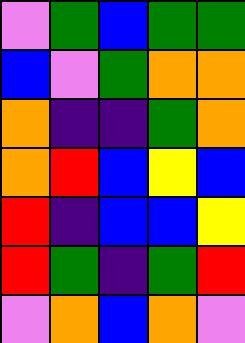[["violet", "green", "blue", "green", "green"], ["blue", "violet", "green", "orange", "orange"], ["orange", "indigo", "indigo", "green", "orange"], ["orange", "red", "blue", "yellow", "blue"], ["red", "indigo", "blue", "blue", "yellow"], ["red", "green", "indigo", "green", "red"], ["violet", "orange", "blue", "orange", "violet"]]